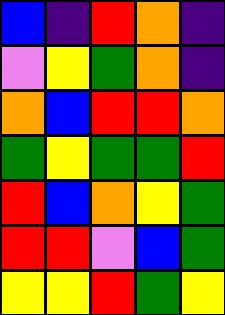[["blue", "indigo", "red", "orange", "indigo"], ["violet", "yellow", "green", "orange", "indigo"], ["orange", "blue", "red", "red", "orange"], ["green", "yellow", "green", "green", "red"], ["red", "blue", "orange", "yellow", "green"], ["red", "red", "violet", "blue", "green"], ["yellow", "yellow", "red", "green", "yellow"]]